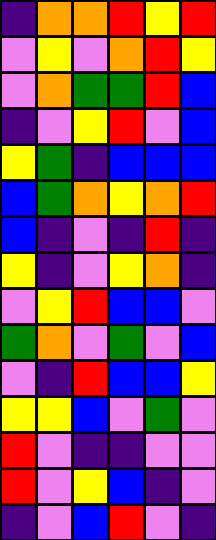[["indigo", "orange", "orange", "red", "yellow", "red"], ["violet", "yellow", "violet", "orange", "red", "yellow"], ["violet", "orange", "green", "green", "red", "blue"], ["indigo", "violet", "yellow", "red", "violet", "blue"], ["yellow", "green", "indigo", "blue", "blue", "blue"], ["blue", "green", "orange", "yellow", "orange", "red"], ["blue", "indigo", "violet", "indigo", "red", "indigo"], ["yellow", "indigo", "violet", "yellow", "orange", "indigo"], ["violet", "yellow", "red", "blue", "blue", "violet"], ["green", "orange", "violet", "green", "violet", "blue"], ["violet", "indigo", "red", "blue", "blue", "yellow"], ["yellow", "yellow", "blue", "violet", "green", "violet"], ["red", "violet", "indigo", "indigo", "violet", "violet"], ["red", "violet", "yellow", "blue", "indigo", "violet"], ["indigo", "violet", "blue", "red", "violet", "indigo"]]